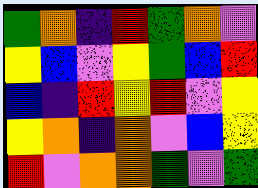[["green", "orange", "indigo", "red", "green", "orange", "violet"], ["yellow", "blue", "violet", "yellow", "green", "blue", "red"], ["blue", "indigo", "red", "yellow", "red", "violet", "yellow"], ["yellow", "orange", "indigo", "orange", "violet", "blue", "yellow"], ["red", "violet", "orange", "orange", "green", "violet", "green"]]